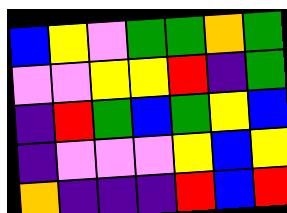[["blue", "yellow", "violet", "green", "green", "orange", "green"], ["violet", "violet", "yellow", "yellow", "red", "indigo", "green"], ["indigo", "red", "green", "blue", "green", "yellow", "blue"], ["indigo", "violet", "violet", "violet", "yellow", "blue", "yellow"], ["orange", "indigo", "indigo", "indigo", "red", "blue", "red"]]